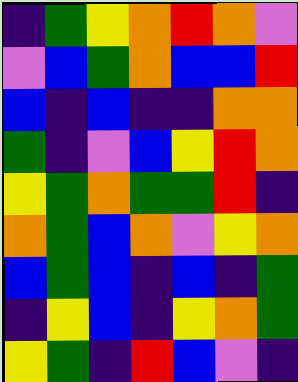[["indigo", "green", "yellow", "orange", "red", "orange", "violet"], ["violet", "blue", "green", "orange", "blue", "blue", "red"], ["blue", "indigo", "blue", "indigo", "indigo", "orange", "orange"], ["green", "indigo", "violet", "blue", "yellow", "red", "orange"], ["yellow", "green", "orange", "green", "green", "red", "indigo"], ["orange", "green", "blue", "orange", "violet", "yellow", "orange"], ["blue", "green", "blue", "indigo", "blue", "indigo", "green"], ["indigo", "yellow", "blue", "indigo", "yellow", "orange", "green"], ["yellow", "green", "indigo", "red", "blue", "violet", "indigo"]]